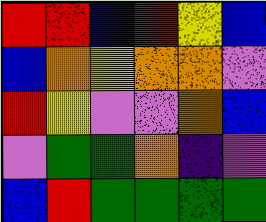[["red", "red", "blue", "red", "yellow", "blue"], ["blue", "orange", "yellow", "orange", "orange", "violet"], ["red", "yellow", "violet", "violet", "orange", "blue"], ["violet", "green", "green", "orange", "indigo", "violet"], ["blue", "red", "green", "green", "green", "green"]]